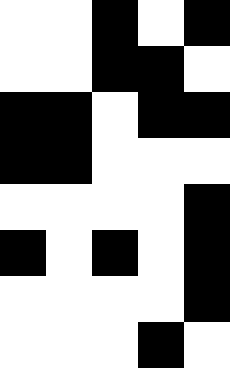[["white", "white", "black", "white", "black"], ["white", "white", "black", "black", "white"], ["black", "black", "white", "black", "black"], ["black", "black", "white", "white", "white"], ["white", "white", "white", "white", "black"], ["black", "white", "black", "white", "black"], ["white", "white", "white", "white", "black"], ["white", "white", "white", "black", "white"]]